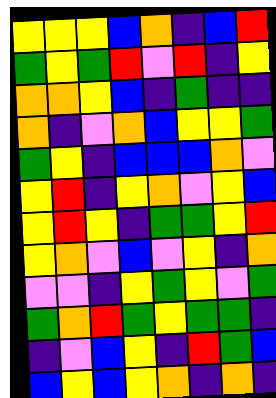[["yellow", "yellow", "yellow", "blue", "orange", "indigo", "blue", "red"], ["green", "yellow", "green", "red", "violet", "red", "indigo", "yellow"], ["orange", "orange", "yellow", "blue", "indigo", "green", "indigo", "indigo"], ["orange", "indigo", "violet", "orange", "blue", "yellow", "yellow", "green"], ["green", "yellow", "indigo", "blue", "blue", "blue", "orange", "violet"], ["yellow", "red", "indigo", "yellow", "orange", "violet", "yellow", "blue"], ["yellow", "red", "yellow", "indigo", "green", "green", "yellow", "red"], ["yellow", "orange", "violet", "blue", "violet", "yellow", "indigo", "orange"], ["violet", "violet", "indigo", "yellow", "green", "yellow", "violet", "green"], ["green", "orange", "red", "green", "yellow", "green", "green", "indigo"], ["indigo", "violet", "blue", "yellow", "indigo", "red", "green", "blue"], ["blue", "yellow", "blue", "yellow", "orange", "indigo", "orange", "indigo"]]